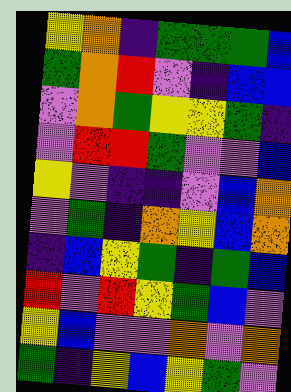[["yellow", "orange", "indigo", "green", "green", "green", "blue"], ["green", "orange", "red", "violet", "indigo", "blue", "blue"], ["violet", "orange", "green", "yellow", "yellow", "green", "indigo"], ["violet", "red", "red", "green", "violet", "violet", "blue"], ["yellow", "violet", "indigo", "indigo", "violet", "blue", "orange"], ["violet", "green", "indigo", "orange", "yellow", "blue", "orange"], ["indigo", "blue", "yellow", "green", "indigo", "green", "blue"], ["red", "violet", "red", "yellow", "green", "blue", "violet"], ["yellow", "blue", "violet", "violet", "orange", "violet", "orange"], ["green", "indigo", "yellow", "blue", "yellow", "green", "violet"]]